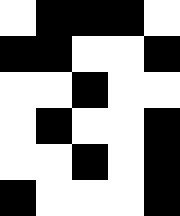[["white", "black", "black", "black", "white"], ["black", "black", "white", "white", "black"], ["white", "white", "black", "white", "white"], ["white", "black", "white", "white", "black"], ["white", "white", "black", "white", "black"], ["black", "white", "white", "white", "black"]]